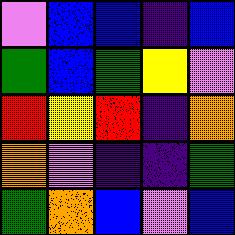[["violet", "blue", "blue", "indigo", "blue"], ["green", "blue", "green", "yellow", "violet"], ["red", "yellow", "red", "indigo", "orange"], ["orange", "violet", "indigo", "indigo", "green"], ["green", "orange", "blue", "violet", "blue"]]